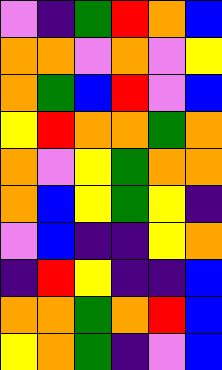[["violet", "indigo", "green", "red", "orange", "blue"], ["orange", "orange", "violet", "orange", "violet", "yellow"], ["orange", "green", "blue", "red", "violet", "blue"], ["yellow", "red", "orange", "orange", "green", "orange"], ["orange", "violet", "yellow", "green", "orange", "orange"], ["orange", "blue", "yellow", "green", "yellow", "indigo"], ["violet", "blue", "indigo", "indigo", "yellow", "orange"], ["indigo", "red", "yellow", "indigo", "indigo", "blue"], ["orange", "orange", "green", "orange", "red", "blue"], ["yellow", "orange", "green", "indigo", "violet", "blue"]]